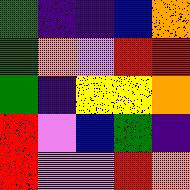[["green", "indigo", "indigo", "blue", "orange"], ["green", "orange", "violet", "red", "red"], ["green", "indigo", "yellow", "yellow", "orange"], ["red", "violet", "blue", "green", "indigo"], ["red", "violet", "violet", "red", "orange"]]